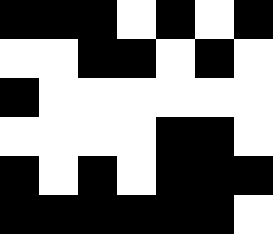[["black", "black", "black", "white", "black", "white", "black"], ["white", "white", "black", "black", "white", "black", "white"], ["black", "white", "white", "white", "white", "white", "white"], ["white", "white", "white", "white", "black", "black", "white"], ["black", "white", "black", "white", "black", "black", "black"], ["black", "black", "black", "black", "black", "black", "white"]]